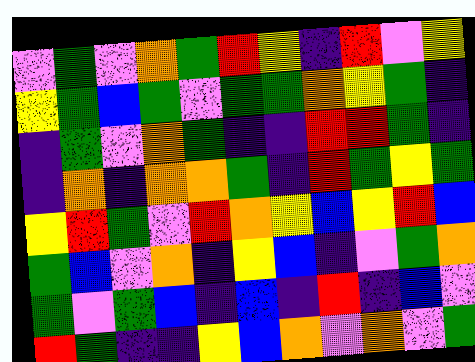[["violet", "green", "violet", "orange", "green", "red", "yellow", "indigo", "red", "violet", "yellow"], ["yellow", "green", "blue", "green", "violet", "green", "green", "orange", "yellow", "green", "indigo"], ["indigo", "green", "violet", "orange", "green", "indigo", "indigo", "red", "red", "green", "indigo"], ["indigo", "orange", "indigo", "orange", "orange", "green", "indigo", "red", "green", "yellow", "green"], ["yellow", "red", "green", "violet", "red", "orange", "yellow", "blue", "yellow", "red", "blue"], ["green", "blue", "violet", "orange", "indigo", "yellow", "blue", "indigo", "violet", "green", "orange"], ["green", "violet", "green", "blue", "indigo", "blue", "indigo", "red", "indigo", "blue", "violet"], ["red", "green", "indigo", "indigo", "yellow", "blue", "orange", "violet", "orange", "violet", "green"]]